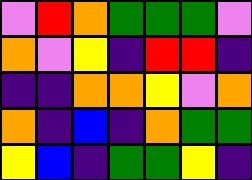[["violet", "red", "orange", "green", "green", "green", "violet"], ["orange", "violet", "yellow", "indigo", "red", "red", "indigo"], ["indigo", "indigo", "orange", "orange", "yellow", "violet", "orange"], ["orange", "indigo", "blue", "indigo", "orange", "green", "green"], ["yellow", "blue", "indigo", "green", "green", "yellow", "indigo"]]